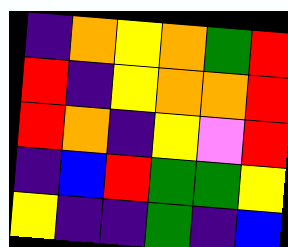[["indigo", "orange", "yellow", "orange", "green", "red"], ["red", "indigo", "yellow", "orange", "orange", "red"], ["red", "orange", "indigo", "yellow", "violet", "red"], ["indigo", "blue", "red", "green", "green", "yellow"], ["yellow", "indigo", "indigo", "green", "indigo", "blue"]]